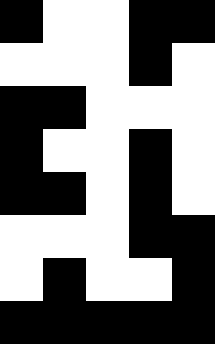[["black", "white", "white", "black", "black"], ["white", "white", "white", "black", "white"], ["black", "black", "white", "white", "white"], ["black", "white", "white", "black", "white"], ["black", "black", "white", "black", "white"], ["white", "white", "white", "black", "black"], ["white", "black", "white", "white", "black"], ["black", "black", "black", "black", "black"]]